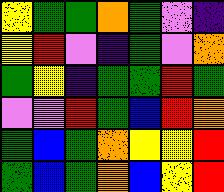[["yellow", "green", "green", "orange", "green", "violet", "indigo"], ["yellow", "red", "violet", "indigo", "green", "violet", "orange"], ["green", "yellow", "indigo", "green", "green", "red", "green"], ["violet", "violet", "red", "green", "blue", "red", "orange"], ["green", "blue", "green", "orange", "yellow", "yellow", "red"], ["green", "blue", "green", "orange", "blue", "yellow", "red"]]